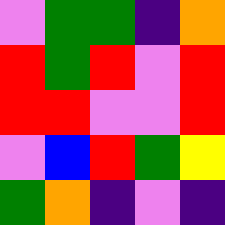[["violet", "green", "green", "indigo", "orange"], ["red", "green", "red", "violet", "red"], ["red", "red", "violet", "violet", "red"], ["violet", "blue", "red", "green", "yellow"], ["green", "orange", "indigo", "violet", "indigo"]]